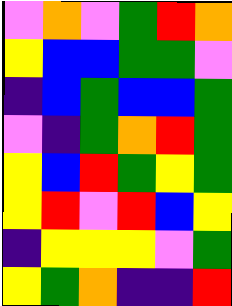[["violet", "orange", "violet", "green", "red", "orange"], ["yellow", "blue", "blue", "green", "green", "violet"], ["indigo", "blue", "green", "blue", "blue", "green"], ["violet", "indigo", "green", "orange", "red", "green"], ["yellow", "blue", "red", "green", "yellow", "green"], ["yellow", "red", "violet", "red", "blue", "yellow"], ["indigo", "yellow", "yellow", "yellow", "violet", "green"], ["yellow", "green", "orange", "indigo", "indigo", "red"]]